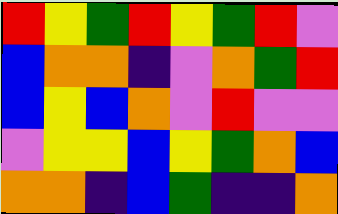[["red", "yellow", "green", "red", "yellow", "green", "red", "violet"], ["blue", "orange", "orange", "indigo", "violet", "orange", "green", "red"], ["blue", "yellow", "blue", "orange", "violet", "red", "violet", "violet"], ["violet", "yellow", "yellow", "blue", "yellow", "green", "orange", "blue"], ["orange", "orange", "indigo", "blue", "green", "indigo", "indigo", "orange"]]